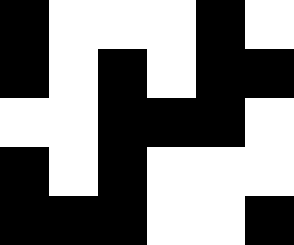[["black", "white", "white", "white", "black", "white"], ["black", "white", "black", "white", "black", "black"], ["white", "white", "black", "black", "black", "white"], ["black", "white", "black", "white", "white", "white"], ["black", "black", "black", "white", "white", "black"]]